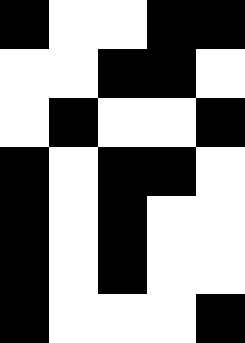[["black", "white", "white", "black", "black"], ["white", "white", "black", "black", "white"], ["white", "black", "white", "white", "black"], ["black", "white", "black", "black", "white"], ["black", "white", "black", "white", "white"], ["black", "white", "black", "white", "white"], ["black", "white", "white", "white", "black"]]